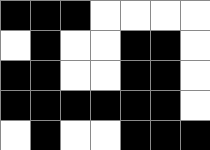[["black", "black", "black", "white", "white", "white", "white"], ["white", "black", "white", "white", "black", "black", "white"], ["black", "black", "white", "white", "black", "black", "white"], ["black", "black", "black", "black", "black", "black", "white"], ["white", "black", "white", "white", "black", "black", "black"]]